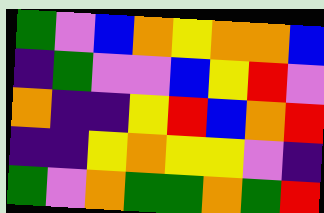[["green", "violet", "blue", "orange", "yellow", "orange", "orange", "blue"], ["indigo", "green", "violet", "violet", "blue", "yellow", "red", "violet"], ["orange", "indigo", "indigo", "yellow", "red", "blue", "orange", "red"], ["indigo", "indigo", "yellow", "orange", "yellow", "yellow", "violet", "indigo"], ["green", "violet", "orange", "green", "green", "orange", "green", "red"]]